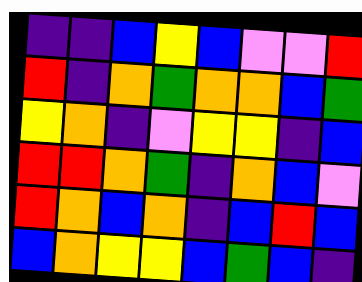[["indigo", "indigo", "blue", "yellow", "blue", "violet", "violet", "red"], ["red", "indigo", "orange", "green", "orange", "orange", "blue", "green"], ["yellow", "orange", "indigo", "violet", "yellow", "yellow", "indigo", "blue"], ["red", "red", "orange", "green", "indigo", "orange", "blue", "violet"], ["red", "orange", "blue", "orange", "indigo", "blue", "red", "blue"], ["blue", "orange", "yellow", "yellow", "blue", "green", "blue", "indigo"]]